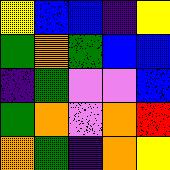[["yellow", "blue", "blue", "indigo", "yellow"], ["green", "orange", "green", "blue", "blue"], ["indigo", "green", "violet", "violet", "blue"], ["green", "orange", "violet", "orange", "red"], ["orange", "green", "indigo", "orange", "yellow"]]